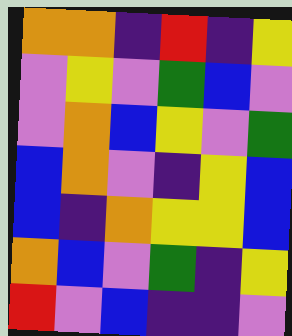[["orange", "orange", "indigo", "red", "indigo", "yellow"], ["violet", "yellow", "violet", "green", "blue", "violet"], ["violet", "orange", "blue", "yellow", "violet", "green"], ["blue", "orange", "violet", "indigo", "yellow", "blue"], ["blue", "indigo", "orange", "yellow", "yellow", "blue"], ["orange", "blue", "violet", "green", "indigo", "yellow"], ["red", "violet", "blue", "indigo", "indigo", "violet"]]